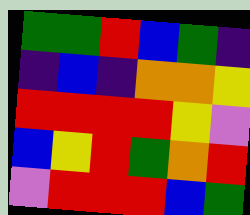[["green", "green", "red", "blue", "green", "indigo"], ["indigo", "blue", "indigo", "orange", "orange", "yellow"], ["red", "red", "red", "red", "yellow", "violet"], ["blue", "yellow", "red", "green", "orange", "red"], ["violet", "red", "red", "red", "blue", "green"]]